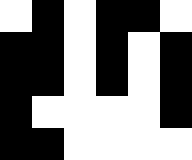[["white", "black", "white", "black", "black", "white"], ["black", "black", "white", "black", "white", "black"], ["black", "black", "white", "black", "white", "black"], ["black", "white", "white", "white", "white", "black"], ["black", "black", "white", "white", "white", "white"]]